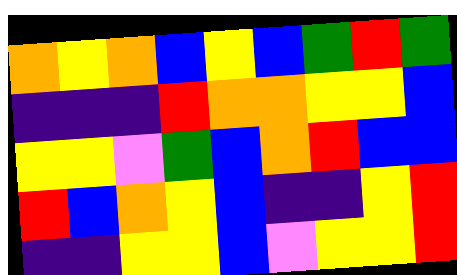[["orange", "yellow", "orange", "blue", "yellow", "blue", "green", "red", "green"], ["indigo", "indigo", "indigo", "red", "orange", "orange", "yellow", "yellow", "blue"], ["yellow", "yellow", "violet", "green", "blue", "orange", "red", "blue", "blue"], ["red", "blue", "orange", "yellow", "blue", "indigo", "indigo", "yellow", "red"], ["indigo", "indigo", "yellow", "yellow", "blue", "violet", "yellow", "yellow", "red"]]